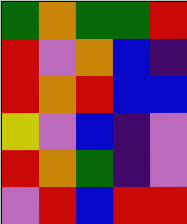[["green", "orange", "green", "green", "red"], ["red", "violet", "orange", "blue", "indigo"], ["red", "orange", "red", "blue", "blue"], ["yellow", "violet", "blue", "indigo", "violet"], ["red", "orange", "green", "indigo", "violet"], ["violet", "red", "blue", "red", "red"]]